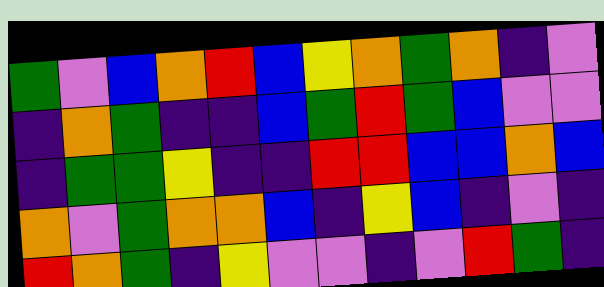[["green", "violet", "blue", "orange", "red", "blue", "yellow", "orange", "green", "orange", "indigo", "violet"], ["indigo", "orange", "green", "indigo", "indigo", "blue", "green", "red", "green", "blue", "violet", "violet"], ["indigo", "green", "green", "yellow", "indigo", "indigo", "red", "red", "blue", "blue", "orange", "blue"], ["orange", "violet", "green", "orange", "orange", "blue", "indigo", "yellow", "blue", "indigo", "violet", "indigo"], ["red", "orange", "green", "indigo", "yellow", "violet", "violet", "indigo", "violet", "red", "green", "indigo"]]